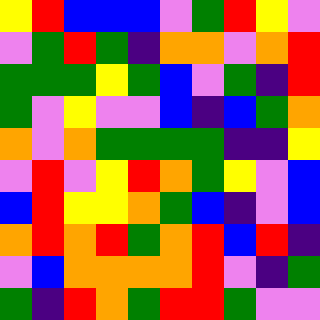[["yellow", "red", "blue", "blue", "blue", "violet", "green", "red", "yellow", "violet"], ["violet", "green", "red", "green", "indigo", "orange", "orange", "violet", "orange", "red"], ["green", "green", "green", "yellow", "green", "blue", "violet", "green", "indigo", "red"], ["green", "violet", "yellow", "violet", "violet", "blue", "indigo", "blue", "green", "orange"], ["orange", "violet", "orange", "green", "green", "green", "green", "indigo", "indigo", "yellow"], ["violet", "red", "violet", "yellow", "red", "orange", "green", "yellow", "violet", "blue"], ["blue", "red", "yellow", "yellow", "orange", "green", "blue", "indigo", "violet", "blue"], ["orange", "red", "orange", "red", "green", "orange", "red", "blue", "red", "indigo"], ["violet", "blue", "orange", "orange", "orange", "orange", "red", "violet", "indigo", "green"], ["green", "indigo", "red", "orange", "green", "red", "red", "green", "violet", "violet"]]